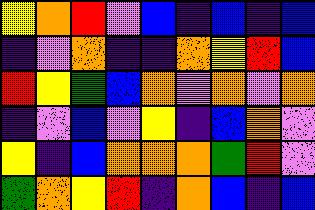[["yellow", "orange", "red", "violet", "blue", "indigo", "blue", "indigo", "blue"], ["indigo", "violet", "orange", "indigo", "indigo", "orange", "yellow", "red", "blue"], ["red", "yellow", "green", "blue", "orange", "violet", "orange", "violet", "orange"], ["indigo", "violet", "blue", "violet", "yellow", "indigo", "blue", "orange", "violet"], ["yellow", "indigo", "blue", "orange", "orange", "orange", "green", "red", "violet"], ["green", "orange", "yellow", "red", "indigo", "orange", "blue", "indigo", "blue"]]